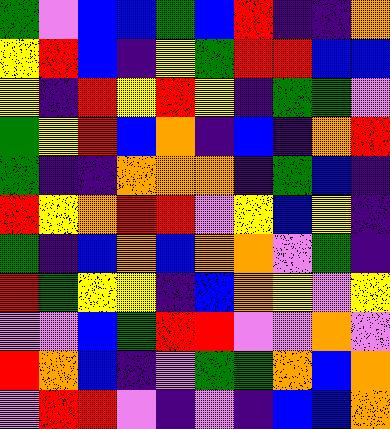[["green", "violet", "blue", "blue", "green", "blue", "red", "indigo", "indigo", "orange"], ["yellow", "red", "blue", "indigo", "yellow", "green", "red", "red", "blue", "blue"], ["yellow", "indigo", "red", "yellow", "red", "yellow", "indigo", "green", "green", "violet"], ["green", "yellow", "red", "blue", "orange", "indigo", "blue", "indigo", "orange", "red"], ["green", "indigo", "indigo", "orange", "orange", "orange", "indigo", "green", "blue", "indigo"], ["red", "yellow", "orange", "red", "red", "violet", "yellow", "blue", "yellow", "indigo"], ["green", "indigo", "blue", "orange", "blue", "orange", "orange", "violet", "green", "indigo"], ["red", "green", "yellow", "yellow", "indigo", "blue", "orange", "yellow", "violet", "yellow"], ["violet", "violet", "blue", "green", "red", "red", "violet", "violet", "orange", "violet"], ["red", "orange", "blue", "indigo", "violet", "green", "green", "orange", "blue", "orange"], ["violet", "red", "red", "violet", "indigo", "violet", "indigo", "blue", "blue", "orange"]]